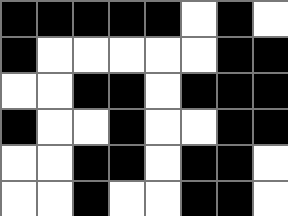[["black", "black", "black", "black", "black", "white", "black", "white"], ["black", "white", "white", "white", "white", "white", "black", "black"], ["white", "white", "black", "black", "white", "black", "black", "black"], ["black", "white", "white", "black", "white", "white", "black", "black"], ["white", "white", "black", "black", "white", "black", "black", "white"], ["white", "white", "black", "white", "white", "black", "black", "white"]]